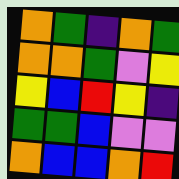[["orange", "green", "indigo", "orange", "green"], ["orange", "orange", "green", "violet", "yellow"], ["yellow", "blue", "red", "yellow", "indigo"], ["green", "green", "blue", "violet", "violet"], ["orange", "blue", "blue", "orange", "red"]]